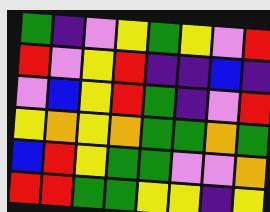[["green", "indigo", "violet", "yellow", "green", "yellow", "violet", "red"], ["red", "violet", "yellow", "red", "indigo", "indigo", "blue", "indigo"], ["violet", "blue", "yellow", "red", "green", "indigo", "violet", "red"], ["yellow", "orange", "yellow", "orange", "green", "green", "orange", "green"], ["blue", "red", "yellow", "green", "green", "violet", "violet", "orange"], ["red", "red", "green", "green", "yellow", "yellow", "indigo", "yellow"]]